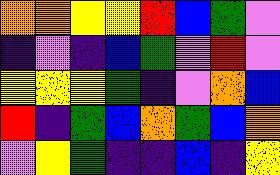[["orange", "orange", "yellow", "yellow", "red", "blue", "green", "violet"], ["indigo", "violet", "indigo", "blue", "green", "violet", "red", "violet"], ["yellow", "yellow", "yellow", "green", "indigo", "violet", "orange", "blue"], ["red", "indigo", "green", "blue", "orange", "green", "blue", "orange"], ["violet", "yellow", "green", "indigo", "indigo", "blue", "indigo", "yellow"]]